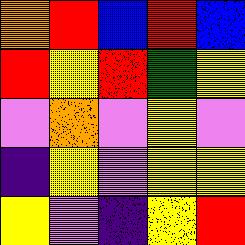[["orange", "red", "blue", "red", "blue"], ["red", "yellow", "red", "green", "yellow"], ["violet", "orange", "violet", "yellow", "violet"], ["indigo", "yellow", "violet", "yellow", "yellow"], ["yellow", "violet", "indigo", "yellow", "red"]]